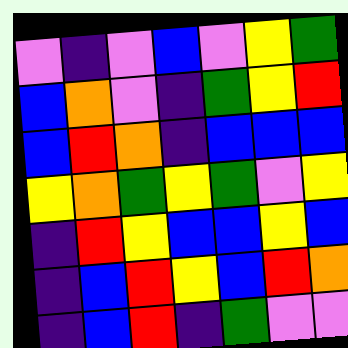[["violet", "indigo", "violet", "blue", "violet", "yellow", "green"], ["blue", "orange", "violet", "indigo", "green", "yellow", "red"], ["blue", "red", "orange", "indigo", "blue", "blue", "blue"], ["yellow", "orange", "green", "yellow", "green", "violet", "yellow"], ["indigo", "red", "yellow", "blue", "blue", "yellow", "blue"], ["indigo", "blue", "red", "yellow", "blue", "red", "orange"], ["indigo", "blue", "red", "indigo", "green", "violet", "violet"]]